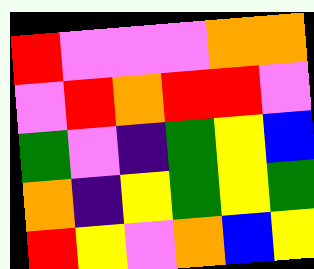[["red", "violet", "violet", "violet", "orange", "orange"], ["violet", "red", "orange", "red", "red", "violet"], ["green", "violet", "indigo", "green", "yellow", "blue"], ["orange", "indigo", "yellow", "green", "yellow", "green"], ["red", "yellow", "violet", "orange", "blue", "yellow"]]